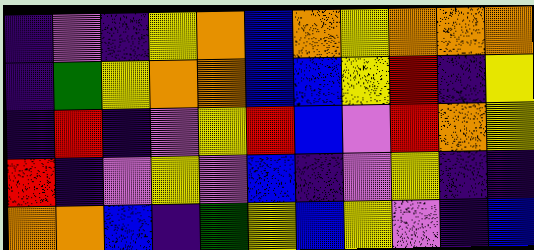[["indigo", "violet", "indigo", "yellow", "orange", "blue", "orange", "yellow", "orange", "orange", "orange"], ["indigo", "green", "yellow", "orange", "orange", "blue", "blue", "yellow", "red", "indigo", "yellow"], ["indigo", "red", "indigo", "violet", "yellow", "red", "blue", "violet", "red", "orange", "yellow"], ["red", "indigo", "violet", "yellow", "violet", "blue", "indigo", "violet", "yellow", "indigo", "indigo"], ["orange", "orange", "blue", "indigo", "green", "yellow", "blue", "yellow", "violet", "indigo", "blue"]]